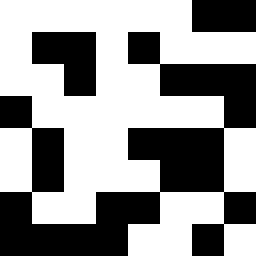[["white", "white", "white", "white", "white", "white", "black", "black"], ["white", "black", "black", "white", "black", "white", "white", "white"], ["white", "white", "black", "white", "white", "black", "black", "black"], ["black", "white", "white", "white", "white", "white", "white", "black"], ["white", "black", "white", "white", "black", "black", "black", "white"], ["white", "black", "white", "white", "white", "black", "black", "white"], ["black", "white", "white", "black", "black", "white", "white", "black"], ["black", "black", "black", "black", "white", "white", "black", "white"]]